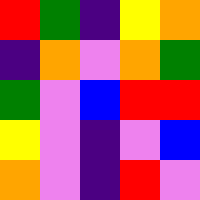[["red", "green", "indigo", "yellow", "orange"], ["indigo", "orange", "violet", "orange", "green"], ["green", "violet", "blue", "red", "red"], ["yellow", "violet", "indigo", "violet", "blue"], ["orange", "violet", "indigo", "red", "violet"]]